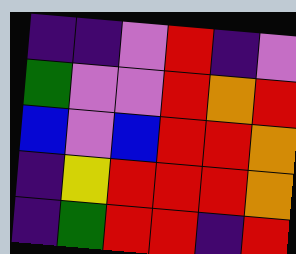[["indigo", "indigo", "violet", "red", "indigo", "violet"], ["green", "violet", "violet", "red", "orange", "red"], ["blue", "violet", "blue", "red", "red", "orange"], ["indigo", "yellow", "red", "red", "red", "orange"], ["indigo", "green", "red", "red", "indigo", "red"]]